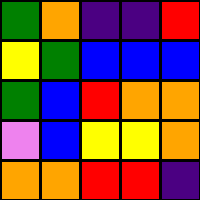[["green", "orange", "indigo", "indigo", "red"], ["yellow", "green", "blue", "blue", "blue"], ["green", "blue", "red", "orange", "orange"], ["violet", "blue", "yellow", "yellow", "orange"], ["orange", "orange", "red", "red", "indigo"]]